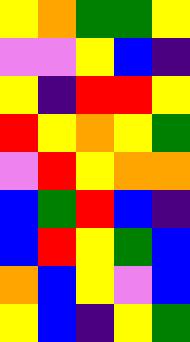[["yellow", "orange", "green", "green", "yellow"], ["violet", "violet", "yellow", "blue", "indigo"], ["yellow", "indigo", "red", "red", "yellow"], ["red", "yellow", "orange", "yellow", "green"], ["violet", "red", "yellow", "orange", "orange"], ["blue", "green", "red", "blue", "indigo"], ["blue", "red", "yellow", "green", "blue"], ["orange", "blue", "yellow", "violet", "blue"], ["yellow", "blue", "indigo", "yellow", "green"]]